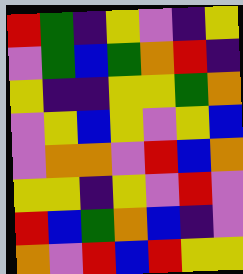[["red", "green", "indigo", "yellow", "violet", "indigo", "yellow"], ["violet", "green", "blue", "green", "orange", "red", "indigo"], ["yellow", "indigo", "indigo", "yellow", "yellow", "green", "orange"], ["violet", "yellow", "blue", "yellow", "violet", "yellow", "blue"], ["violet", "orange", "orange", "violet", "red", "blue", "orange"], ["yellow", "yellow", "indigo", "yellow", "violet", "red", "violet"], ["red", "blue", "green", "orange", "blue", "indigo", "violet"], ["orange", "violet", "red", "blue", "red", "yellow", "yellow"]]